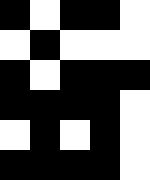[["black", "white", "black", "black", "white"], ["white", "black", "white", "white", "white"], ["black", "white", "black", "black", "black"], ["black", "black", "black", "black", "white"], ["white", "black", "white", "black", "white"], ["black", "black", "black", "black", "white"]]